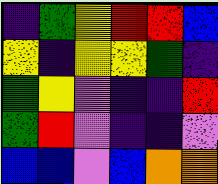[["indigo", "green", "yellow", "red", "red", "blue"], ["yellow", "indigo", "yellow", "yellow", "green", "indigo"], ["green", "yellow", "violet", "indigo", "indigo", "red"], ["green", "red", "violet", "indigo", "indigo", "violet"], ["blue", "blue", "violet", "blue", "orange", "orange"]]